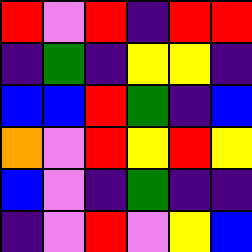[["red", "violet", "red", "indigo", "red", "red"], ["indigo", "green", "indigo", "yellow", "yellow", "indigo"], ["blue", "blue", "red", "green", "indigo", "blue"], ["orange", "violet", "red", "yellow", "red", "yellow"], ["blue", "violet", "indigo", "green", "indigo", "indigo"], ["indigo", "violet", "red", "violet", "yellow", "blue"]]